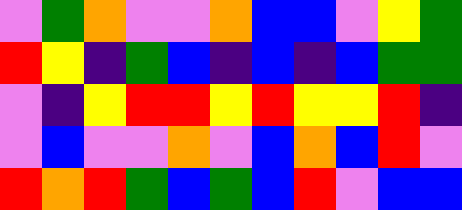[["violet", "green", "orange", "violet", "violet", "orange", "blue", "blue", "violet", "yellow", "green"], ["red", "yellow", "indigo", "green", "blue", "indigo", "blue", "indigo", "blue", "green", "green"], ["violet", "indigo", "yellow", "red", "red", "yellow", "red", "yellow", "yellow", "red", "indigo"], ["violet", "blue", "violet", "violet", "orange", "violet", "blue", "orange", "blue", "red", "violet"], ["red", "orange", "red", "green", "blue", "green", "blue", "red", "violet", "blue", "blue"]]